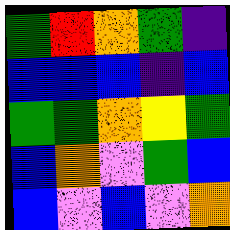[["green", "red", "orange", "green", "indigo"], ["blue", "blue", "blue", "indigo", "blue"], ["green", "green", "orange", "yellow", "green"], ["blue", "orange", "violet", "green", "blue"], ["blue", "violet", "blue", "violet", "orange"]]